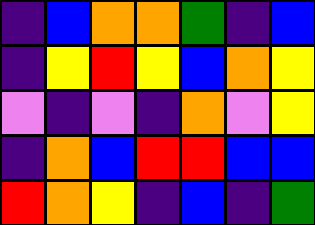[["indigo", "blue", "orange", "orange", "green", "indigo", "blue"], ["indigo", "yellow", "red", "yellow", "blue", "orange", "yellow"], ["violet", "indigo", "violet", "indigo", "orange", "violet", "yellow"], ["indigo", "orange", "blue", "red", "red", "blue", "blue"], ["red", "orange", "yellow", "indigo", "blue", "indigo", "green"]]